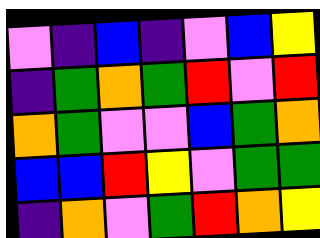[["violet", "indigo", "blue", "indigo", "violet", "blue", "yellow"], ["indigo", "green", "orange", "green", "red", "violet", "red"], ["orange", "green", "violet", "violet", "blue", "green", "orange"], ["blue", "blue", "red", "yellow", "violet", "green", "green"], ["indigo", "orange", "violet", "green", "red", "orange", "yellow"]]